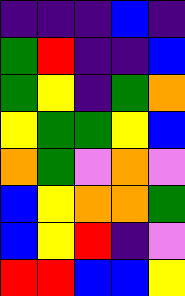[["indigo", "indigo", "indigo", "blue", "indigo"], ["green", "red", "indigo", "indigo", "blue"], ["green", "yellow", "indigo", "green", "orange"], ["yellow", "green", "green", "yellow", "blue"], ["orange", "green", "violet", "orange", "violet"], ["blue", "yellow", "orange", "orange", "green"], ["blue", "yellow", "red", "indigo", "violet"], ["red", "red", "blue", "blue", "yellow"]]